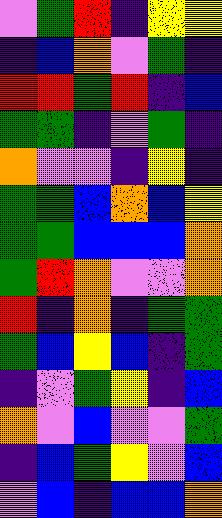[["violet", "green", "red", "indigo", "yellow", "yellow"], ["indigo", "blue", "orange", "violet", "green", "indigo"], ["red", "red", "green", "red", "indigo", "blue"], ["green", "green", "indigo", "violet", "green", "indigo"], ["orange", "violet", "violet", "indigo", "yellow", "indigo"], ["green", "green", "blue", "orange", "blue", "yellow"], ["green", "green", "blue", "blue", "blue", "orange"], ["green", "red", "orange", "violet", "violet", "orange"], ["red", "indigo", "orange", "indigo", "green", "green"], ["green", "blue", "yellow", "blue", "indigo", "green"], ["indigo", "violet", "green", "yellow", "indigo", "blue"], ["orange", "violet", "blue", "violet", "violet", "green"], ["indigo", "blue", "green", "yellow", "violet", "blue"], ["violet", "blue", "indigo", "blue", "blue", "orange"]]